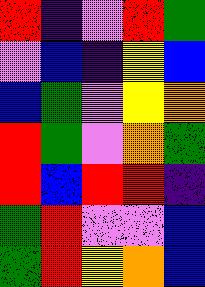[["red", "indigo", "violet", "red", "green"], ["violet", "blue", "indigo", "yellow", "blue"], ["blue", "green", "violet", "yellow", "orange"], ["red", "green", "violet", "orange", "green"], ["red", "blue", "red", "red", "indigo"], ["green", "red", "violet", "violet", "blue"], ["green", "red", "yellow", "orange", "blue"]]